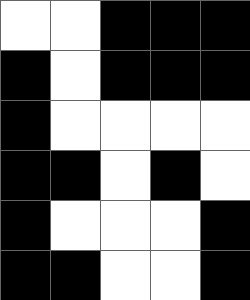[["white", "white", "black", "black", "black"], ["black", "white", "black", "black", "black"], ["black", "white", "white", "white", "white"], ["black", "black", "white", "black", "white"], ["black", "white", "white", "white", "black"], ["black", "black", "white", "white", "black"]]